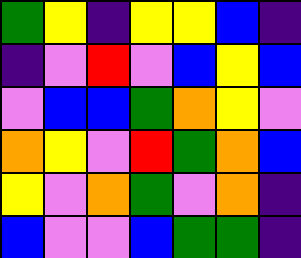[["green", "yellow", "indigo", "yellow", "yellow", "blue", "indigo"], ["indigo", "violet", "red", "violet", "blue", "yellow", "blue"], ["violet", "blue", "blue", "green", "orange", "yellow", "violet"], ["orange", "yellow", "violet", "red", "green", "orange", "blue"], ["yellow", "violet", "orange", "green", "violet", "orange", "indigo"], ["blue", "violet", "violet", "blue", "green", "green", "indigo"]]